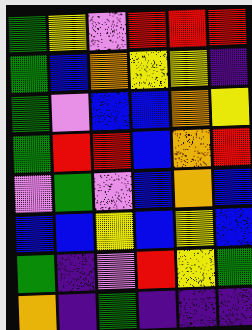[["green", "yellow", "violet", "red", "red", "red"], ["green", "blue", "orange", "yellow", "yellow", "indigo"], ["green", "violet", "blue", "blue", "orange", "yellow"], ["green", "red", "red", "blue", "orange", "red"], ["violet", "green", "violet", "blue", "orange", "blue"], ["blue", "blue", "yellow", "blue", "yellow", "blue"], ["green", "indigo", "violet", "red", "yellow", "green"], ["orange", "indigo", "green", "indigo", "indigo", "indigo"]]